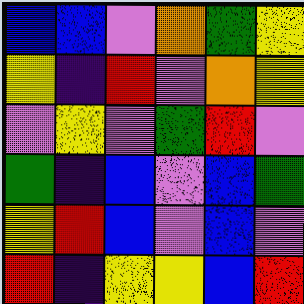[["blue", "blue", "violet", "orange", "green", "yellow"], ["yellow", "indigo", "red", "violet", "orange", "yellow"], ["violet", "yellow", "violet", "green", "red", "violet"], ["green", "indigo", "blue", "violet", "blue", "green"], ["yellow", "red", "blue", "violet", "blue", "violet"], ["red", "indigo", "yellow", "yellow", "blue", "red"]]